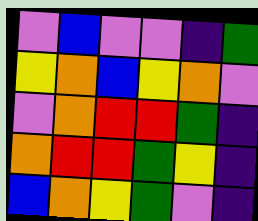[["violet", "blue", "violet", "violet", "indigo", "green"], ["yellow", "orange", "blue", "yellow", "orange", "violet"], ["violet", "orange", "red", "red", "green", "indigo"], ["orange", "red", "red", "green", "yellow", "indigo"], ["blue", "orange", "yellow", "green", "violet", "indigo"]]